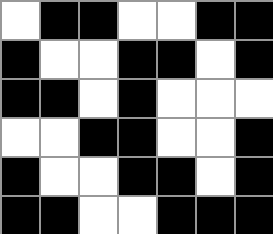[["white", "black", "black", "white", "white", "black", "black"], ["black", "white", "white", "black", "black", "white", "black"], ["black", "black", "white", "black", "white", "white", "white"], ["white", "white", "black", "black", "white", "white", "black"], ["black", "white", "white", "black", "black", "white", "black"], ["black", "black", "white", "white", "black", "black", "black"]]